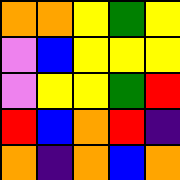[["orange", "orange", "yellow", "green", "yellow"], ["violet", "blue", "yellow", "yellow", "yellow"], ["violet", "yellow", "yellow", "green", "red"], ["red", "blue", "orange", "red", "indigo"], ["orange", "indigo", "orange", "blue", "orange"]]